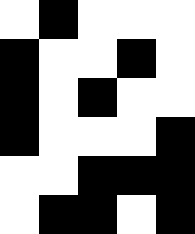[["white", "black", "white", "white", "white"], ["black", "white", "white", "black", "white"], ["black", "white", "black", "white", "white"], ["black", "white", "white", "white", "black"], ["white", "white", "black", "black", "black"], ["white", "black", "black", "white", "black"]]